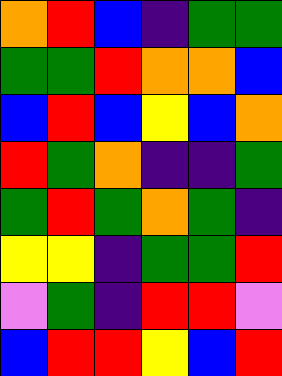[["orange", "red", "blue", "indigo", "green", "green"], ["green", "green", "red", "orange", "orange", "blue"], ["blue", "red", "blue", "yellow", "blue", "orange"], ["red", "green", "orange", "indigo", "indigo", "green"], ["green", "red", "green", "orange", "green", "indigo"], ["yellow", "yellow", "indigo", "green", "green", "red"], ["violet", "green", "indigo", "red", "red", "violet"], ["blue", "red", "red", "yellow", "blue", "red"]]